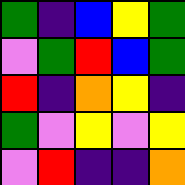[["green", "indigo", "blue", "yellow", "green"], ["violet", "green", "red", "blue", "green"], ["red", "indigo", "orange", "yellow", "indigo"], ["green", "violet", "yellow", "violet", "yellow"], ["violet", "red", "indigo", "indigo", "orange"]]